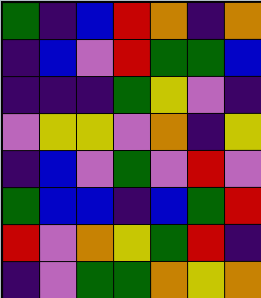[["green", "indigo", "blue", "red", "orange", "indigo", "orange"], ["indigo", "blue", "violet", "red", "green", "green", "blue"], ["indigo", "indigo", "indigo", "green", "yellow", "violet", "indigo"], ["violet", "yellow", "yellow", "violet", "orange", "indigo", "yellow"], ["indigo", "blue", "violet", "green", "violet", "red", "violet"], ["green", "blue", "blue", "indigo", "blue", "green", "red"], ["red", "violet", "orange", "yellow", "green", "red", "indigo"], ["indigo", "violet", "green", "green", "orange", "yellow", "orange"]]